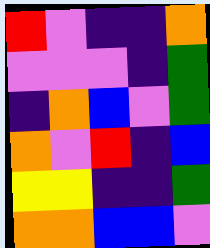[["red", "violet", "indigo", "indigo", "orange"], ["violet", "violet", "violet", "indigo", "green"], ["indigo", "orange", "blue", "violet", "green"], ["orange", "violet", "red", "indigo", "blue"], ["yellow", "yellow", "indigo", "indigo", "green"], ["orange", "orange", "blue", "blue", "violet"]]